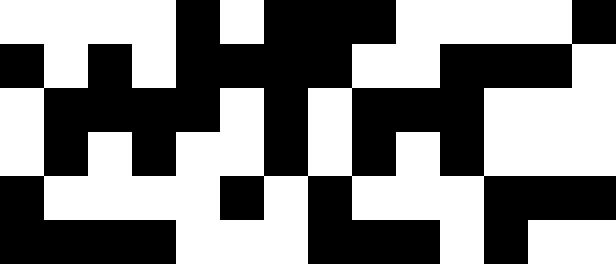[["white", "white", "white", "white", "black", "white", "black", "black", "black", "white", "white", "white", "white", "black"], ["black", "white", "black", "white", "black", "black", "black", "black", "white", "white", "black", "black", "black", "white"], ["white", "black", "black", "black", "black", "white", "black", "white", "black", "black", "black", "white", "white", "white"], ["white", "black", "white", "black", "white", "white", "black", "white", "black", "white", "black", "white", "white", "white"], ["black", "white", "white", "white", "white", "black", "white", "black", "white", "white", "white", "black", "black", "black"], ["black", "black", "black", "black", "white", "white", "white", "black", "black", "black", "white", "black", "white", "white"]]